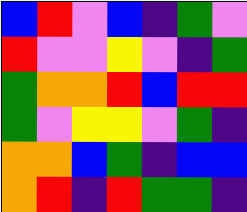[["blue", "red", "violet", "blue", "indigo", "green", "violet"], ["red", "violet", "violet", "yellow", "violet", "indigo", "green"], ["green", "orange", "orange", "red", "blue", "red", "red"], ["green", "violet", "yellow", "yellow", "violet", "green", "indigo"], ["orange", "orange", "blue", "green", "indigo", "blue", "blue"], ["orange", "red", "indigo", "red", "green", "green", "indigo"]]